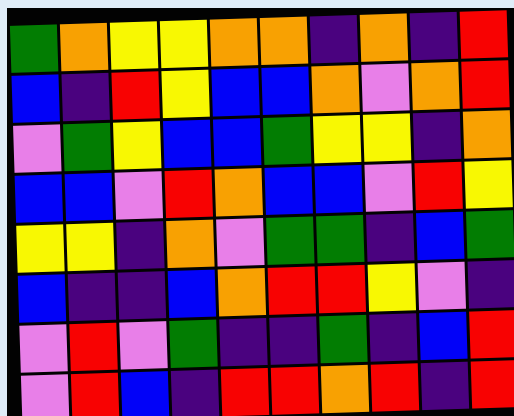[["green", "orange", "yellow", "yellow", "orange", "orange", "indigo", "orange", "indigo", "red"], ["blue", "indigo", "red", "yellow", "blue", "blue", "orange", "violet", "orange", "red"], ["violet", "green", "yellow", "blue", "blue", "green", "yellow", "yellow", "indigo", "orange"], ["blue", "blue", "violet", "red", "orange", "blue", "blue", "violet", "red", "yellow"], ["yellow", "yellow", "indigo", "orange", "violet", "green", "green", "indigo", "blue", "green"], ["blue", "indigo", "indigo", "blue", "orange", "red", "red", "yellow", "violet", "indigo"], ["violet", "red", "violet", "green", "indigo", "indigo", "green", "indigo", "blue", "red"], ["violet", "red", "blue", "indigo", "red", "red", "orange", "red", "indigo", "red"]]